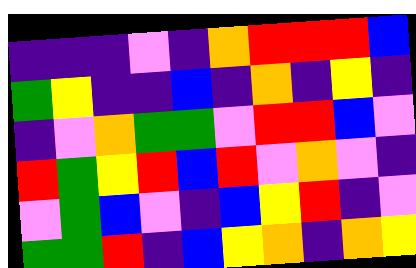[["indigo", "indigo", "indigo", "violet", "indigo", "orange", "red", "red", "red", "blue"], ["green", "yellow", "indigo", "indigo", "blue", "indigo", "orange", "indigo", "yellow", "indigo"], ["indigo", "violet", "orange", "green", "green", "violet", "red", "red", "blue", "violet"], ["red", "green", "yellow", "red", "blue", "red", "violet", "orange", "violet", "indigo"], ["violet", "green", "blue", "violet", "indigo", "blue", "yellow", "red", "indigo", "violet"], ["green", "green", "red", "indigo", "blue", "yellow", "orange", "indigo", "orange", "yellow"]]